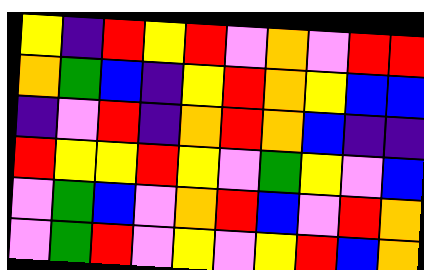[["yellow", "indigo", "red", "yellow", "red", "violet", "orange", "violet", "red", "red"], ["orange", "green", "blue", "indigo", "yellow", "red", "orange", "yellow", "blue", "blue"], ["indigo", "violet", "red", "indigo", "orange", "red", "orange", "blue", "indigo", "indigo"], ["red", "yellow", "yellow", "red", "yellow", "violet", "green", "yellow", "violet", "blue"], ["violet", "green", "blue", "violet", "orange", "red", "blue", "violet", "red", "orange"], ["violet", "green", "red", "violet", "yellow", "violet", "yellow", "red", "blue", "orange"]]